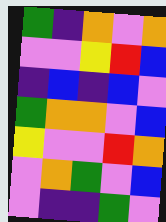[["green", "indigo", "orange", "violet", "orange"], ["violet", "violet", "yellow", "red", "blue"], ["indigo", "blue", "indigo", "blue", "violet"], ["green", "orange", "orange", "violet", "blue"], ["yellow", "violet", "violet", "red", "orange"], ["violet", "orange", "green", "violet", "blue"], ["violet", "indigo", "indigo", "green", "violet"]]